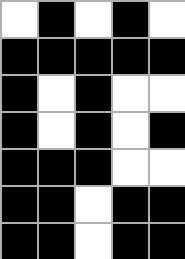[["white", "black", "white", "black", "white"], ["black", "black", "black", "black", "black"], ["black", "white", "black", "white", "white"], ["black", "white", "black", "white", "black"], ["black", "black", "black", "white", "white"], ["black", "black", "white", "black", "black"], ["black", "black", "white", "black", "black"]]